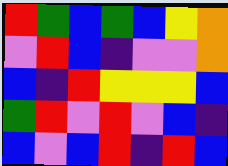[["red", "green", "blue", "green", "blue", "yellow", "orange"], ["violet", "red", "blue", "indigo", "violet", "violet", "orange"], ["blue", "indigo", "red", "yellow", "yellow", "yellow", "blue"], ["green", "red", "violet", "red", "violet", "blue", "indigo"], ["blue", "violet", "blue", "red", "indigo", "red", "blue"]]